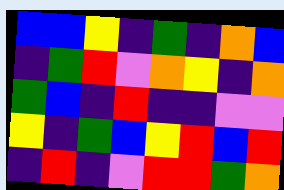[["blue", "blue", "yellow", "indigo", "green", "indigo", "orange", "blue"], ["indigo", "green", "red", "violet", "orange", "yellow", "indigo", "orange"], ["green", "blue", "indigo", "red", "indigo", "indigo", "violet", "violet"], ["yellow", "indigo", "green", "blue", "yellow", "red", "blue", "red"], ["indigo", "red", "indigo", "violet", "red", "red", "green", "orange"]]